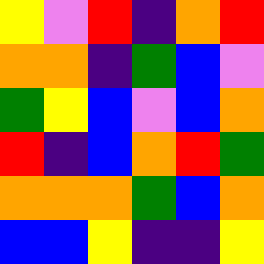[["yellow", "violet", "red", "indigo", "orange", "red"], ["orange", "orange", "indigo", "green", "blue", "violet"], ["green", "yellow", "blue", "violet", "blue", "orange"], ["red", "indigo", "blue", "orange", "red", "green"], ["orange", "orange", "orange", "green", "blue", "orange"], ["blue", "blue", "yellow", "indigo", "indigo", "yellow"]]